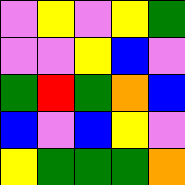[["violet", "yellow", "violet", "yellow", "green"], ["violet", "violet", "yellow", "blue", "violet"], ["green", "red", "green", "orange", "blue"], ["blue", "violet", "blue", "yellow", "violet"], ["yellow", "green", "green", "green", "orange"]]